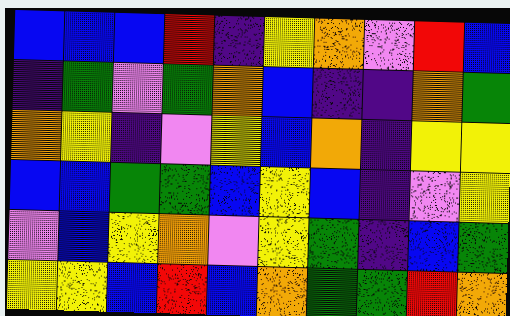[["blue", "blue", "blue", "red", "indigo", "yellow", "orange", "violet", "red", "blue"], ["indigo", "green", "violet", "green", "orange", "blue", "indigo", "indigo", "orange", "green"], ["orange", "yellow", "indigo", "violet", "yellow", "blue", "orange", "indigo", "yellow", "yellow"], ["blue", "blue", "green", "green", "blue", "yellow", "blue", "indigo", "violet", "yellow"], ["violet", "blue", "yellow", "orange", "violet", "yellow", "green", "indigo", "blue", "green"], ["yellow", "yellow", "blue", "red", "blue", "orange", "green", "green", "red", "orange"]]